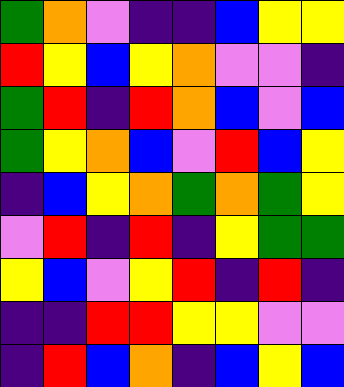[["green", "orange", "violet", "indigo", "indigo", "blue", "yellow", "yellow"], ["red", "yellow", "blue", "yellow", "orange", "violet", "violet", "indigo"], ["green", "red", "indigo", "red", "orange", "blue", "violet", "blue"], ["green", "yellow", "orange", "blue", "violet", "red", "blue", "yellow"], ["indigo", "blue", "yellow", "orange", "green", "orange", "green", "yellow"], ["violet", "red", "indigo", "red", "indigo", "yellow", "green", "green"], ["yellow", "blue", "violet", "yellow", "red", "indigo", "red", "indigo"], ["indigo", "indigo", "red", "red", "yellow", "yellow", "violet", "violet"], ["indigo", "red", "blue", "orange", "indigo", "blue", "yellow", "blue"]]